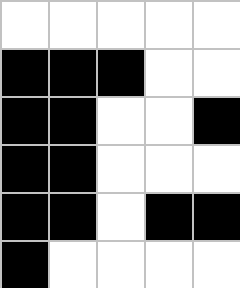[["white", "white", "white", "white", "white"], ["black", "black", "black", "white", "white"], ["black", "black", "white", "white", "black"], ["black", "black", "white", "white", "white"], ["black", "black", "white", "black", "black"], ["black", "white", "white", "white", "white"]]